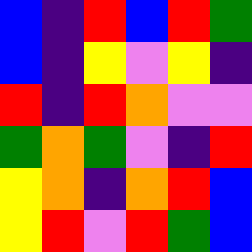[["blue", "indigo", "red", "blue", "red", "green"], ["blue", "indigo", "yellow", "violet", "yellow", "indigo"], ["red", "indigo", "red", "orange", "violet", "violet"], ["green", "orange", "green", "violet", "indigo", "red"], ["yellow", "orange", "indigo", "orange", "red", "blue"], ["yellow", "red", "violet", "red", "green", "blue"]]